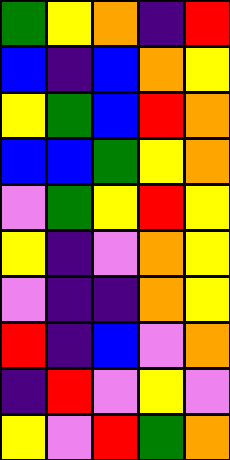[["green", "yellow", "orange", "indigo", "red"], ["blue", "indigo", "blue", "orange", "yellow"], ["yellow", "green", "blue", "red", "orange"], ["blue", "blue", "green", "yellow", "orange"], ["violet", "green", "yellow", "red", "yellow"], ["yellow", "indigo", "violet", "orange", "yellow"], ["violet", "indigo", "indigo", "orange", "yellow"], ["red", "indigo", "blue", "violet", "orange"], ["indigo", "red", "violet", "yellow", "violet"], ["yellow", "violet", "red", "green", "orange"]]